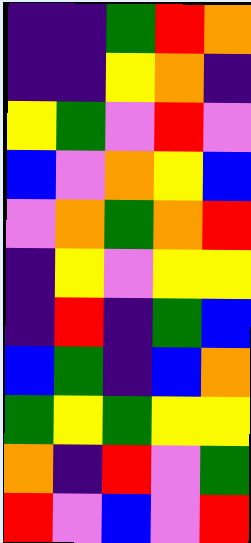[["indigo", "indigo", "green", "red", "orange"], ["indigo", "indigo", "yellow", "orange", "indigo"], ["yellow", "green", "violet", "red", "violet"], ["blue", "violet", "orange", "yellow", "blue"], ["violet", "orange", "green", "orange", "red"], ["indigo", "yellow", "violet", "yellow", "yellow"], ["indigo", "red", "indigo", "green", "blue"], ["blue", "green", "indigo", "blue", "orange"], ["green", "yellow", "green", "yellow", "yellow"], ["orange", "indigo", "red", "violet", "green"], ["red", "violet", "blue", "violet", "red"]]